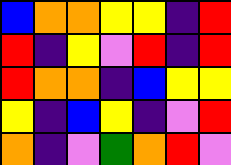[["blue", "orange", "orange", "yellow", "yellow", "indigo", "red"], ["red", "indigo", "yellow", "violet", "red", "indigo", "red"], ["red", "orange", "orange", "indigo", "blue", "yellow", "yellow"], ["yellow", "indigo", "blue", "yellow", "indigo", "violet", "red"], ["orange", "indigo", "violet", "green", "orange", "red", "violet"]]